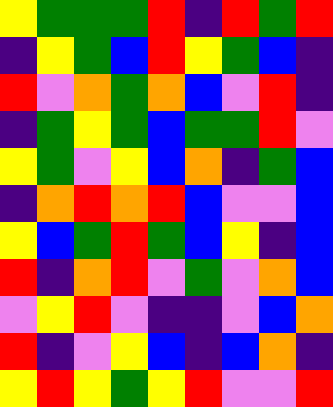[["yellow", "green", "green", "green", "red", "indigo", "red", "green", "red"], ["indigo", "yellow", "green", "blue", "red", "yellow", "green", "blue", "indigo"], ["red", "violet", "orange", "green", "orange", "blue", "violet", "red", "indigo"], ["indigo", "green", "yellow", "green", "blue", "green", "green", "red", "violet"], ["yellow", "green", "violet", "yellow", "blue", "orange", "indigo", "green", "blue"], ["indigo", "orange", "red", "orange", "red", "blue", "violet", "violet", "blue"], ["yellow", "blue", "green", "red", "green", "blue", "yellow", "indigo", "blue"], ["red", "indigo", "orange", "red", "violet", "green", "violet", "orange", "blue"], ["violet", "yellow", "red", "violet", "indigo", "indigo", "violet", "blue", "orange"], ["red", "indigo", "violet", "yellow", "blue", "indigo", "blue", "orange", "indigo"], ["yellow", "red", "yellow", "green", "yellow", "red", "violet", "violet", "red"]]